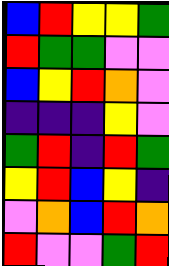[["blue", "red", "yellow", "yellow", "green"], ["red", "green", "green", "violet", "violet"], ["blue", "yellow", "red", "orange", "violet"], ["indigo", "indigo", "indigo", "yellow", "violet"], ["green", "red", "indigo", "red", "green"], ["yellow", "red", "blue", "yellow", "indigo"], ["violet", "orange", "blue", "red", "orange"], ["red", "violet", "violet", "green", "red"]]